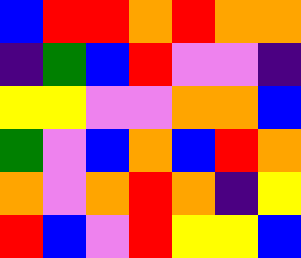[["blue", "red", "red", "orange", "red", "orange", "orange"], ["indigo", "green", "blue", "red", "violet", "violet", "indigo"], ["yellow", "yellow", "violet", "violet", "orange", "orange", "blue"], ["green", "violet", "blue", "orange", "blue", "red", "orange"], ["orange", "violet", "orange", "red", "orange", "indigo", "yellow"], ["red", "blue", "violet", "red", "yellow", "yellow", "blue"]]